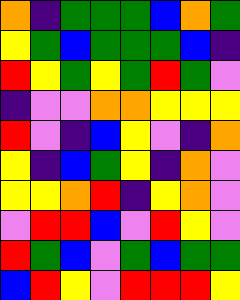[["orange", "indigo", "green", "green", "green", "blue", "orange", "green"], ["yellow", "green", "blue", "green", "green", "green", "blue", "indigo"], ["red", "yellow", "green", "yellow", "green", "red", "green", "violet"], ["indigo", "violet", "violet", "orange", "orange", "yellow", "yellow", "yellow"], ["red", "violet", "indigo", "blue", "yellow", "violet", "indigo", "orange"], ["yellow", "indigo", "blue", "green", "yellow", "indigo", "orange", "violet"], ["yellow", "yellow", "orange", "red", "indigo", "yellow", "orange", "violet"], ["violet", "red", "red", "blue", "violet", "red", "yellow", "violet"], ["red", "green", "blue", "violet", "green", "blue", "green", "green"], ["blue", "red", "yellow", "violet", "red", "red", "red", "yellow"]]